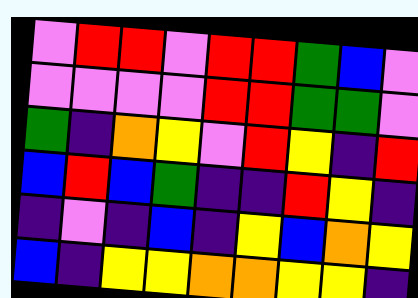[["violet", "red", "red", "violet", "red", "red", "green", "blue", "violet"], ["violet", "violet", "violet", "violet", "red", "red", "green", "green", "violet"], ["green", "indigo", "orange", "yellow", "violet", "red", "yellow", "indigo", "red"], ["blue", "red", "blue", "green", "indigo", "indigo", "red", "yellow", "indigo"], ["indigo", "violet", "indigo", "blue", "indigo", "yellow", "blue", "orange", "yellow"], ["blue", "indigo", "yellow", "yellow", "orange", "orange", "yellow", "yellow", "indigo"]]